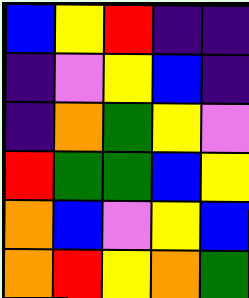[["blue", "yellow", "red", "indigo", "indigo"], ["indigo", "violet", "yellow", "blue", "indigo"], ["indigo", "orange", "green", "yellow", "violet"], ["red", "green", "green", "blue", "yellow"], ["orange", "blue", "violet", "yellow", "blue"], ["orange", "red", "yellow", "orange", "green"]]